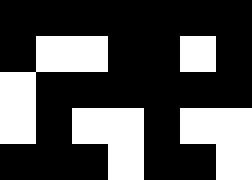[["black", "black", "black", "black", "black", "black", "black"], ["black", "white", "white", "black", "black", "white", "black"], ["white", "black", "black", "black", "black", "black", "black"], ["white", "black", "white", "white", "black", "white", "white"], ["black", "black", "black", "white", "black", "black", "white"]]